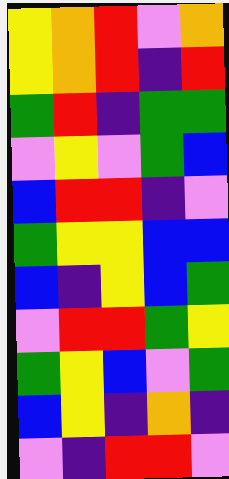[["yellow", "orange", "red", "violet", "orange"], ["yellow", "orange", "red", "indigo", "red"], ["green", "red", "indigo", "green", "green"], ["violet", "yellow", "violet", "green", "blue"], ["blue", "red", "red", "indigo", "violet"], ["green", "yellow", "yellow", "blue", "blue"], ["blue", "indigo", "yellow", "blue", "green"], ["violet", "red", "red", "green", "yellow"], ["green", "yellow", "blue", "violet", "green"], ["blue", "yellow", "indigo", "orange", "indigo"], ["violet", "indigo", "red", "red", "violet"]]